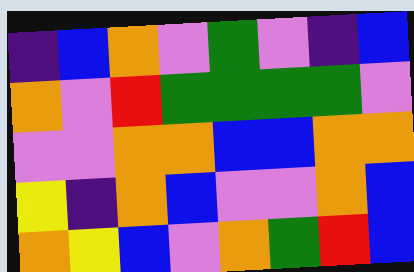[["indigo", "blue", "orange", "violet", "green", "violet", "indigo", "blue"], ["orange", "violet", "red", "green", "green", "green", "green", "violet"], ["violet", "violet", "orange", "orange", "blue", "blue", "orange", "orange"], ["yellow", "indigo", "orange", "blue", "violet", "violet", "orange", "blue"], ["orange", "yellow", "blue", "violet", "orange", "green", "red", "blue"]]